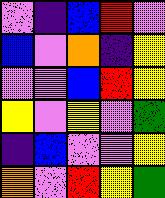[["violet", "indigo", "blue", "red", "violet"], ["blue", "violet", "orange", "indigo", "yellow"], ["violet", "violet", "blue", "red", "yellow"], ["yellow", "violet", "yellow", "violet", "green"], ["indigo", "blue", "violet", "violet", "yellow"], ["orange", "violet", "red", "yellow", "green"]]